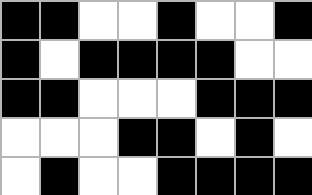[["black", "black", "white", "white", "black", "white", "white", "black"], ["black", "white", "black", "black", "black", "black", "white", "white"], ["black", "black", "white", "white", "white", "black", "black", "black"], ["white", "white", "white", "black", "black", "white", "black", "white"], ["white", "black", "white", "white", "black", "black", "black", "black"]]